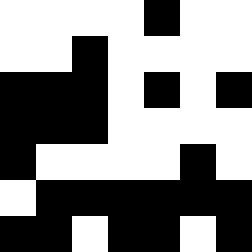[["white", "white", "white", "white", "black", "white", "white"], ["white", "white", "black", "white", "white", "white", "white"], ["black", "black", "black", "white", "black", "white", "black"], ["black", "black", "black", "white", "white", "white", "white"], ["black", "white", "white", "white", "white", "black", "white"], ["white", "black", "black", "black", "black", "black", "black"], ["black", "black", "white", "black", "black", "white", "black"]]